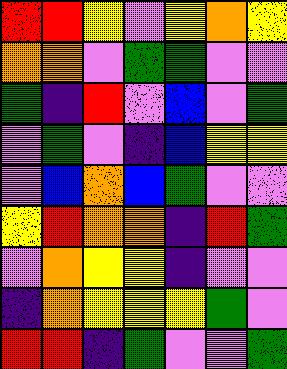[["red", "red", "yellow", "violet", "yellow", "orange", "yellow"], ["orange", "orange", "violet", "green", "green", "violet", "violet"], ["green", "indigo", "red", "violet", "blue", "violet", "green"], ["violet", "green", "violet", "indigo", "blue", "yellow", "yellow"], ["violet", "blue", "orange", "blue", "green", "violet", "violet"], ["yellow", "red", "orange", "orange", "indigo", "red", "green"], ["violet", "orange", "yellow", "yellow", "indigo", "violet", "violet"], ["indigo", "orange", "yellow", "yellow", "yellow", "green", "violet"], ["red", "red", "indigo", "green", "violet", "violet", "green"]]